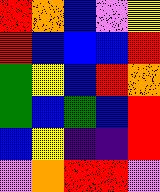[["red", "orange", "blue", "violet", "yellow"], ["red", "blue", "blue", "blue", "red"], ["green", "yellow", "blue", "red", "orange"], ["green", "blue", "green", "blue", "red"], ["blue", "yellow", "indigo", "indigo", "red"], ["violet", "orange", "red", "red", "violet"]]